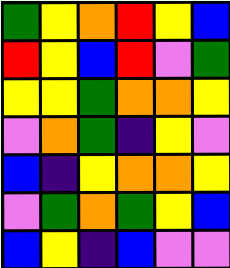[["green", "yellow", "orange", "red", "yellow", "blue"], ["red", "yellow", "blue", "red", "violet", "green"], ["yellow", "yellow", "green", "orange", "orange", "yellow"], ["violet", "orange", "green", "indigo", "yellow", "violet"], ["blue", "indigo", "yellow", "orange", "orange", "yellow"], ["violet", "green", "orange", "green", "yellow", "blue"], ["blue", "yellow", "indigo", "blue", "violet", "violet"]]